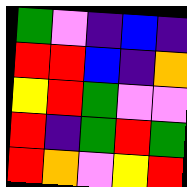[["green", "violet", "indigo", "blue", "indigo"], ["red", "red", "blue", "indigo", "orange"], ["yellow", "red", "green", "violet", "violet"], ["red", "indigo", "green", "red", "green"], ["red", "orange", "violet", "yellow", "red"]]